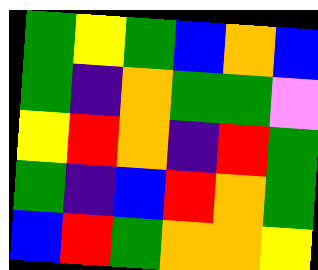[["green", "yellow", "green", "blue", "orange", "blue"], ["green", "indigo", "orange", "green", "green", "violet"], ["yellow", "red", "orange", "indigo", "red", "green"], ["green", "indigo", "blue", "red", "orange", "green"], ["blue", "red", "green", "orange", "orange", "yellow"]]